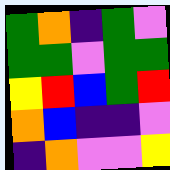[["green", "orange", "indigo", "green", "violet"], ["green", "green", "violet", "green", "green"], ["yellow", "red", "blue", "green", "red"], ["orange", "blue", "indigo", "indigo", "violet"], ["indigo", "orange", "violet", "violet", "yellow"]]